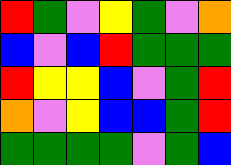[["red", "green", "violet", "yellow", "green", "violet", "orange"], ["blue", "violet", "blue", "red", "green", "green", "green"], ["red", "yellow", "yellow", "blue", "violet", "green", "red"], ["orange", "violet", "yellow", "blue", "blue", "green", "red"], ["green", "green", "green", "green", "violet", "green", "blue"]]